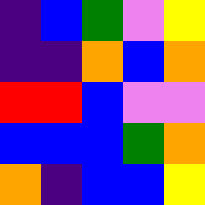[["indigo", "blue", "green", "violet", "yellow"], ["indigo", "indigo", "orange", "blue", "orange"], ["red", "red", "blue", "violet", "violet"], ["blue", "blue", "blue", "green", "orange"], ["orange", "indigo", "blue", "blue", "yellow"]]